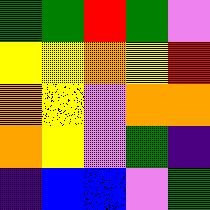[["green", "green", "red", "green", "violet"], ["yellow", "yellow", "orange", "yellow", "red"], ["orange", "yellow", "violet", "orange", "orange"], ["orange", "yellow", "violet", "green", "indigo"], ["indigo", "blue", "blue", "violet", "green"]]